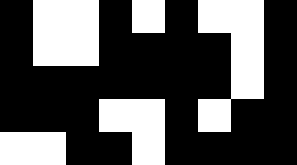[["black", "white", "white", "black", "white", "black", "white", "white", "black"], ["black", "white", "white", "black", "black", "black", "black", "white", "black"], ["black", "black", "black", "black", "black", "black", "black", "white", "black"], ["black", "black", "black", "white", "white", "black", "white", "black", "black"], ["white", "white", "black", "black", "white", "black", "black", "black", "black"]]